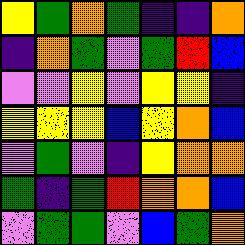[["yellow", "green", "orange", "green", "indigo", "indigo", "orange"], ["indigo", "orange", "green", "violet", "green", "red", "blue"], ["violet", "violet", "yellow", "violet", "yellow", "yellow", "indigo"], ["yellow", "yellow", "yellow", "blue", "yellow", "orange", "blue"], ["violet", "green", "violet", "indigo", "yellow", "orange", "orange"], ["green", "indigo", "green", "red", "orange", "orange", "blue"], ["violet", "green", "green", "violet", "blue", "green", "orange"]]